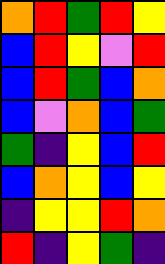[["orange", "red", "green", "red", "yellow"], ["blue", "red", "yellow", "violet", "red"], ["blue", "red", "green", "blue", "orange"], ["blue", "violet", "orange", "blue", "green"], ["green", "indigo", "yellow", "blue", "red"], ["blue", "orange", "yellow", "blue", "yellow"], ["indigo", "yellow", "yellow", "red", "orange"], ["red", "indigo", "yellow", "green", "indigo"]]